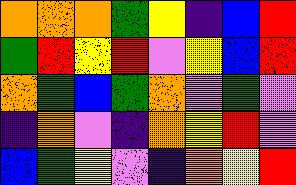[["orange", "orange", "orange", "green", "yellow", "indigo", "blue", "red"], ["green", "red", "yellow", "red", "violet", "yellow", "blue", "red"], ["orange", "green", "blue", "green", "orange", "violet", "green", "violet"], ["indigo", "orange", "violet", "indigo", "orange", "yellow", "red", "violet"], ["blue", "green", "yellow", "violet", "indigo", "orange", "yellow", "red"]]